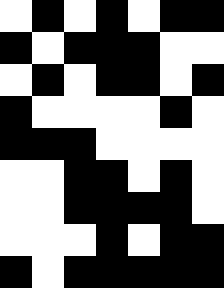[["white", "black", "white", "black", "white", "black", "black"], ["black", "white", "black", "black", "black", "white", "white"], ["white", "black", "white", "black", "black", "white", "black"], ["black", "white", "white", "white", "white", "black", "white"], ["black", "black", "black", "white", "white", "white", "white"], ["white", "white", "black", "black", "white", "black", "white"], ["white", "white", "black", "black", "black", "black", "white"], ["white", "white", "white", "black", "white", "black", "black"], ["black", "white", "black", "black", "black", "black", "black"]]